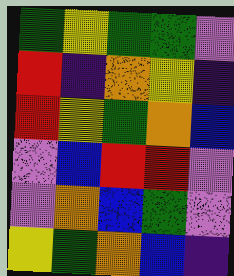[["green", "yellow", "green", "green", "violet"], ["red", "indigo", "orange", "yellow", "indigo"], ["red", "yellow", "green", "orange", "blue"], ["violet", "blue", "red", "red", "violet"], ["violet", "orange", "blue", "green", "violet"], ["yellow", "green", "orange", "blue", "indigo"]]